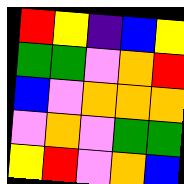[["red", "yellow", "indigo", "blue", "yellow"], ["green", "green", "violet", "orange", "red"], ["blue", "violet", "orange", "orange", "orange"], ["violet", "orange", "violet", "green", "green"], ["yellow", "red", "violet", "orange", "blue"]]